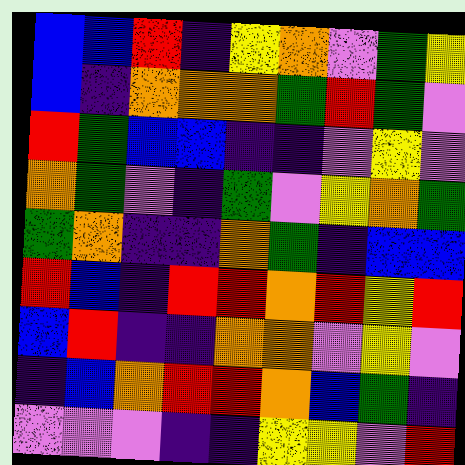[["blue", "blue", "red", "indigo", "yellow", "orange", "violet", "green", "yellow"], ["blue", "indigo", "orange", "orange", "orange", "green", "red", "green", "violet"], ["red", "green", "blue", "blue", "indigo", "indigo", "violet", "yellow", "violet"], ["orange", "green", "violet", "indigo", "green", "violet", "yellow", "orange", "green"], ["green", "orange", "indigo", "indigo", "orange", "green", "indigo", "blue", "blue"], ["red", "blue", "indigo", "red", "red", "orange", "red", "yellow", "red"], ["blue", "red", "indigo", "indigo", "orange", "orange", "violet", "yellow", "violet"], ["indigo", "blue", "orange", "red", "red", "orange", "blue", "green", "indigo"], ["violet", "violet", "violet", "indigo", "indigo", "yellow", "yellow", "violet", "red"]]